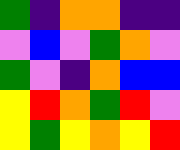[["green", "indigo", "orange", "orange", "indigo", "indigo"], ["violet", "blue", "violet", "green", "orange", "violet"], ["green", "violet", "indigo", "orange", "blue", "blue"], ["yellow", "red", "orange", "green", "red", "violet"], ["yellow", "green", "yellow", "orange", "yellow", "red"]]